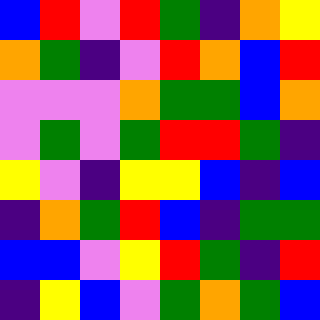[["blue", "red", "violet", "red", "green", "indigo", "orange", "yellow"], ["orange", "green", "indigo", "violet", "red", "orange", "blue", "red"], ["violet", "violet", "violet", "orange", "green", "green", "blue", "orange"], ["violet", "green", "violet", "green", "red", "red", "green", "indigo"], ["yellow", "violet", "indigo", "yellow", "yellow", "blue", "indigo", "blue"], ["indigo", "orange", "green", "red", "blue", "indigo", "green", "green"], ["blue", "blue", "violet", "yellow", "red", "green", "indigo", "red"], ["indigo", "yellow", "blue", "violet", "green", "orange", "green", "blue"]]